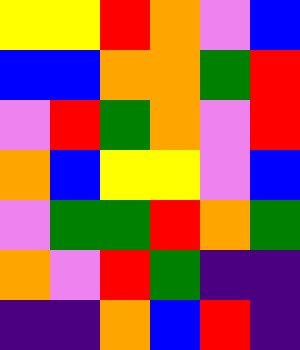[["yellow", "yellow", "red", "orange", "violet", "blue"], ["blue", "blue", "orange", "orange", "green", "red"], ["violet", "red", "green", "orange", "violet", "red"], ["orange", "blue", "yellow", "yellow", "violet", "blue"], ["violet", "green", "green", "red", "orange", "green"], ["orange", "violet", "red", "green", "indigo", "indigo"], ["indigo", "indigo", "orange", "blue", "red", "indigo"]]